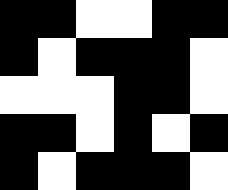[["black", "black", "white", "white", "black", "black"], ["black", "white", "black", "black", "black", "white"], ["white", "white", "white", "black", "black", "white"], ["black", "black", "white", "black", "white", "black"], ["black", "white", "black", "black", "black", "white"]]